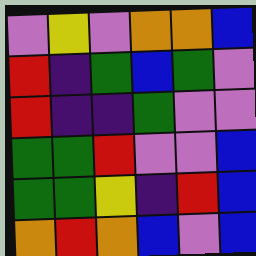[["violet", "yellow", "violet", "orange", "orange", "blue"], ["red", "indigo", "green", "blue", "green", "violet"], ["red", "indigo", "indigo", "green", "violet", "violet"], ["green", "green", "red", "violet", "violet", "blue"], ["green", "green", "yellow", "indigo", "red", "blue"], ["orange", "red", "orange", "blue", "violet", "blue"]]